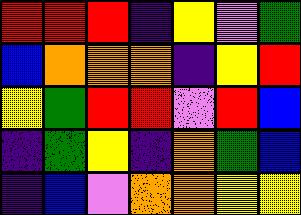[["red", "red", "red", "indigo", "yellow", "violet", "green"], ["blue", "orange", "orange", "orange", "indigo", "yellow", "red"], ["yellow", "green", "red", "red", "violet", "red", "blue"], ["indigo", "green", "yellow", "indigo", "orange", "green", "blue"], ["indigo", "blue", "violet", "orange", "orange", "yellow", "yellow"]]